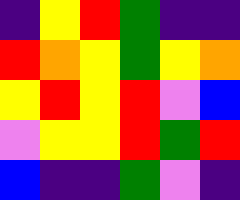[["indigo", "yellow", "red", "green", "indigo", "indigo"], ["red", "orange", "yellow", "green", "yellow", "orange"], ["yellow", "red", "yellow", "red", "violet", "blue"], ["violet", "yellow", "yellow", "red", "green", "red"], ["blue", "indigo", "indigo", "green", "violet", "indigo"]]